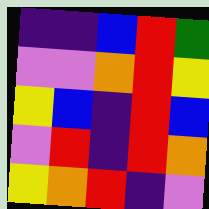[["indigo", "indigo", "blue", "red", "green"], ["violet", "violet", "orange", "red", "yellow"], ["yellow", "blue", "indigo", "red", "blue"], ["violet", "red", "indigo", "red", "orange"], ["yellow", "orange", "red", "indigo", "violet"]]